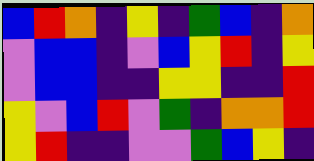[["blue", "red", "orange", "indigo", "yellow", "indigo", "green", "blue", "indigo", "orange"], ["violet", "blue", "blue", "indigo", "violet", "blue", "yellow", "red", "indigo", "yellow"], ["violet", "blue", "blue", "indigo", "indigo", "yellow", "yellow", "indigo", "indigo", "red"], ["yellow", "violet", "blue", "red", "violet", "green", "indigo", "orange", "orange", "red"], ["yellow", "red", "indigo", "indigo", "violet", "violet", "green", "blue", "yellow", "indigo"]]